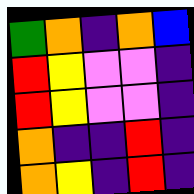[["green", "orange", "indigo", "orange", "blue"], ["red", "yellow", "violet", "violet", "indigo"], ["red", "yellow", "violet", "violet", "indigo"], ["orange", "indigo", "indigo", "red", "indigo"], ["orange", "yellow", "indigo", "red", "indigo"]]